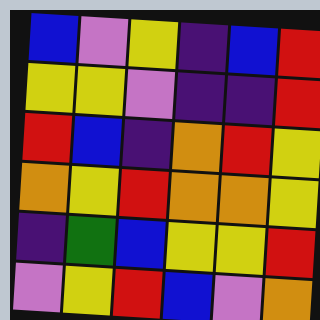[["blue", "violet", "yellow", "indigo", "blue", "red"], ["yellow", "yellow", "violet", "indigo", "indigo", "red"], ["red", "blue", "indigo", "orange", "red", "yellow"], ["orange", "yellow", "red", "orange", "orange", "yellow"], ["indigo", "green", "blue", "yellow", "yellow", "red"], ["violet", "yellow", "red", "blue", "violet", "orange"]]